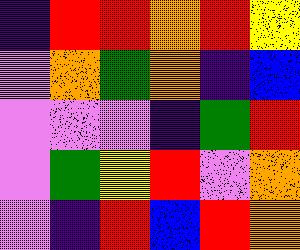[["indigo", "red", "red", "orange", "red", "yellow"], ["violet", "orange", "green", "orange", "indigo", "blue"], ["violet", "violet", "violet", "indigo", "green", "red"], ["violet", "green", "yellow", "red", "violet", "orange"], ["violet", "indigo", "red", "blue", "red", "orange"]]